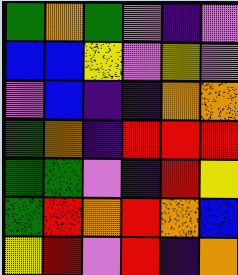[["green", "orange", "green", "violet", "indigo", "violet"], ["blue", "blue", "yellow", "violet", "yellow", "violet"], ["violet", "blue", "indigo", "indigo", "orange", "orange"], ["green", "orange", "indigo", "red", "red", "red"], ["green", "green", "violet", "indigo", "red", "yellow"], ["green", "red", "orange", "red", "orange", "blue"], ["yellow", "red", "violet", "red", "indigo", "orange"]]